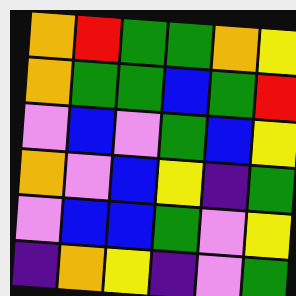[["orange", "red", "green", "green", "orange", "yellow"], ["orange", "green", "green", "blue", "green", "red"], ["violet", "blue", "violet", "green", "blue", "yellow"], ["orange", "violet", "blue", "yellow", "indigo", "green"], ["violet", "blue", "blue", "green", "violet", "yellow"], ["indigo", "orange", "yellow", "indigo", "violet", "green"]]